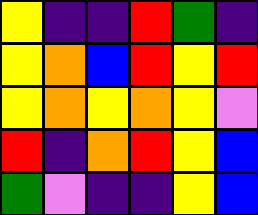[["yellow", "indigo", "indigo", "red", "green", "indigo"], ["yellow", "orange", "blue", "red", "yellow", "red"], ["yellow", "orange", "yellow", "orange", "yellow", "violet"], ["red", "indigo", "orange", "red", "yellow", "blue"], ["green", "violet", "indigo", "indigo", "yellow", "blue"]]